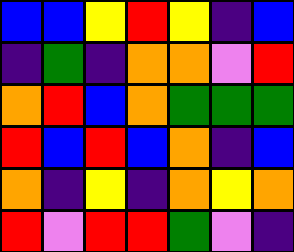[["blue", "blue", "yellow", "red", "yellow", "indigo", "blue"], ["indigo", "green", "indigo", "orange", "orange", "violet", "red"], ["orange", "red", "blue", "orange", "green", "green", "green"], ["red", "blue", "red", "blue", "orange", "indigo", "blue"], ["orange", "indigo", "yellow", "indigo", "orange", "yellow", "orange"], ["red", "violet", "red", "red", "green", "violet", "indigo"]]